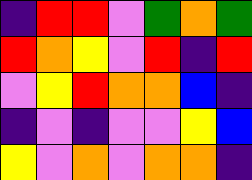[["indigo", "red", "red", "violet", "green", "orange", "green"], ["red", "orange", "yellow", "violet", "red", "indigo", "red"], ["violet", "yellow", "red", "orange", "orange", "blue", "indigo"], ["indigo", "violet", "indigo", "violet", "violet", "yellow", "blue"], ["yellow", "violet", "orange", "violet", "orange", "orange", "indigo"]]